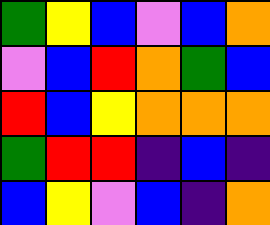[["green", "yellow", "blue", "violet", "blue", "orange"], ["violet", "blue", "red", "orange", "green", "blue"], ["red", "blue", "yellow", "orange", "orange", "orange"], ["green", "red", "red", "indigo", "blue", "indigo"], ["blue", "yellow", "violet", "blue", "indigo", "orange"]]